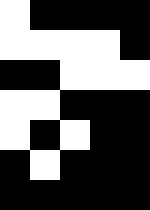[["white", "black", "black", "black", "black"], ["white", "white", "white", "white", "black"], ["black", "black", "white", "white", "white"], ["white", "white", "black", "black", "black"], ["white", "black", "white", "black", "black"], ["black", "white", "black", "black", "black"], ["black", "black", "black", "black", "black"]]